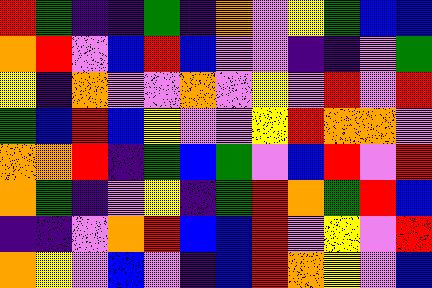[["red", "green", "indigo", "indigo", "green", "indigo", "orange", "violet", "yellow", "green", "blue", "blue"], ["orange", "red", "violet", "blue", "red", "blue", "violet", "violet", "indigo", "indigo", "violet", "green"], ["yellow", "indigo", "orange", "violet", "violet", "orange", "violet", "yellow", "violet", "red", "violet", "red"], ["green", "blue", "red", "blue", "yellow", "violet", "violet", "yellow", "red", "orange", "orange", "violet"], ["orange", "orange", "red", "indigo", "green", "blue", "green", "violet", "blue", "red", "violet", "red"], ["orange", "green", "indigo", "violet", "yellow", "indigo", "green", "red", "orange", "green", "red", "blue"], ["indigo", "indigo", "violet", "orange", "red", "blue", "blue", "red", "violet", "yellow", "violet", "red"], ["orange", "yellow", "violet", "blue", "violet", "indigo", "blue", "red", "orange", "yellow", "violet", "blue"]]